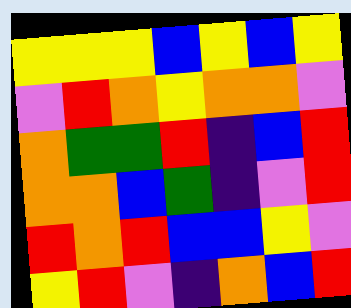[["yellow", "yellow", "yellow", "blue", "yellow", "blue", "yellow"], ["violet", "red", "orange", "yellow", "orange", "orange", "violet"], ["orange", "green", "green", "red", "indigo", "blue", "red"], ["orange", "orange", "blue", "green", "indigo", "violet", "red"], ["red", "orange", "red", "blue", "blue", "yellow", "violet"], ["yellow", "red", "violet", "indigo", "orange", "blue", "red"]]